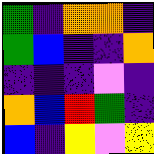[["green", "indigo", "orange", "orange", "indigo"], ["green", "blue", "indigo", "indigo", "orange"], ["indigo", "indigo", "indigo", "violet", "indigo"], ["orange", "blue", "red", "green", "indigo"], ["blue", "indigo", "yellow", "violet", "yellow"]]